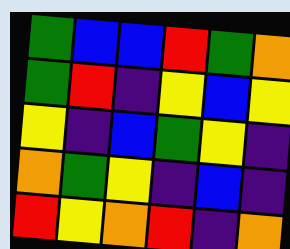[["green", "blue", "blue", "red", "green", "orange"], ["green", "red", "indigo", "yellow", "blue", "yellow"], ["yellow", "indigo", "blue", "green", "yellow", "indigo"], ["orange", "green", "yellow", "indigo", "blue", "indigo"], ["red", "yellow", "orange", "red", "indigo", "orange"]]